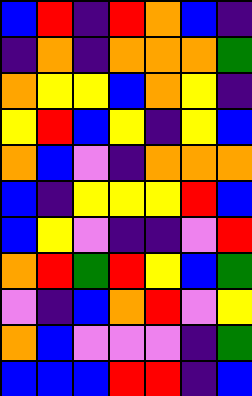[["blue", "red", "indigo", "red", "orange", "blue", "indigo"], ["indigo", "orange", "indigo", "orange", "orange", "orange", "green"], ["orange", "yellow", "yellow", "blue", "orange", "yellow", "indigo"], ["yellow", "red", "blue", "yellow", "indigo", "yellow", "blue"], ["orange", "blue", "violet", "indigo", "orange", "orange", "orange"], ["blue", "indigo", "yellow", "yellow", "yellow", "red", "blue"], ["blue", "yellow", "violet", "indigo", "indigo", "violet", "red"], ["orange", "red", "green", "red", "yellow", "blue", "green"], ["violet", "indigo", "blue", "orange", "red", "violet", "yellow"], ["orange", "blue", "violet", "violet", "violet", "indigo", "green"], ["blue", "blue", "blue", "red", "red", "indigo", "blue"]]